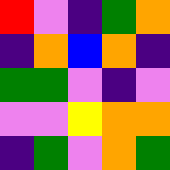[["red", "violet", "indigo", "green", "orange"], ["indigo", "orange", "blue", "orange", "indigo"], ["green", "green", "violet", "indigo", "violet"], ["violet", "violet", "yellow", "orange", "orange"], ["indigo", "green", "violet", "orange", "green"]]